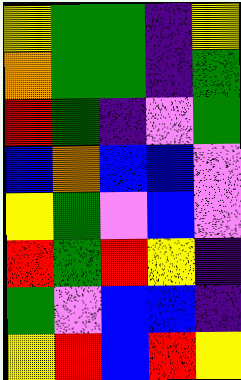[["yellow", "green", "green", "indigo", "yellow"], ["orange", "green", "green", "indigo", "green"], ["red", "green", "indigo", "violet", "green"], ["blue", "orange", "blue", "blue", "violet"], ["yellow", "green", "violet", "blue", "violet"], ["red", "green", "red", "yellow", "indigo"], ["green", "violet", "blue", "blue", "indigo"], ["yellow", "red", "blue", "red", "yellow"]]